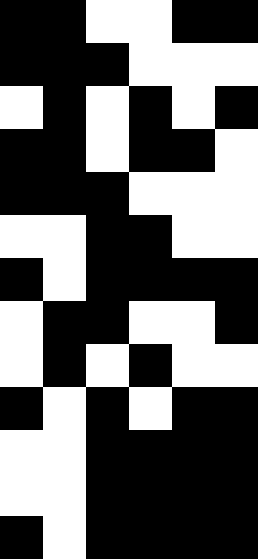[["black", "black", "white", "white", "black", "black"], ["black", "black", "black", "white", "white", "white"], ["white", "black", "white", "black", "white", "black"], ["black", "black", "white", "black", "black", "white"], ["black", "black", "black", "white", "white", "white"], ["white", "white", "black", "black", "white", "white"], ["black", "white", "black", "black", "black", "black"], ["white", "black", "black", "white", "white", "black"], ["white", "black", "white", "black", "white", "white"], ["black", "white", "black", "white", "black", "black"], ["white", "white", "black", "black", "black", "black"], ["white", "white", "black", "black", "black", "black"], ["black", "white", "black", "black", "black", "black"]]